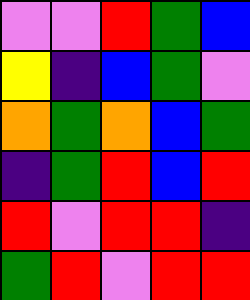[["violet", "violet", "red", "green", "blue"], ["yellow", "indigo", "blue", "green", "violet"], ["orange", "green", "orange", "blue", "green"], ["indigo", "green", "red", "blue", "red"], ["red", "violet", "red", "red", "indigo"], ["green", "red", "violet", "red", "red"]]